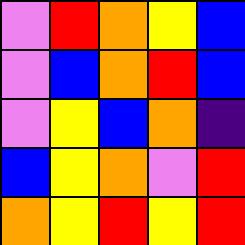[["violet", "red", "orange", "yellow", "blue"], ["violet", "blue", "orange", "red", "blue"], ["violet", "yellow", "blue", "orange", "indigo"], ["blue", "yellow", "orange", "violet", "red"], ["orange", "yellow", "red", "yellow", "red"]]